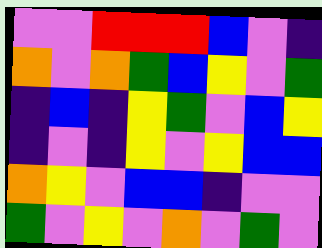[["violet", "violet", "red", "red", "red", "blue", "violet", "indigo"], ["orange", "violet", "orange", "green", "blue", "yellow", "violet", "green"], ["indigo", "blue", "indigo", "yellow", "green", "violet", "blue", "yellow"], ["indigo", "violet", "indigo", "yellow", "violet", "yellow", "blue", "blue"], ["orange", "yellow", "violet", "blue", "blue", "indigo", "violet", "violet"], ["green", "violet", "yellow", "violet", "orange", "violet", "green", "violet"]]